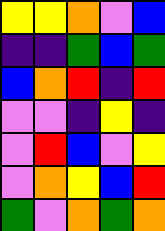[["yellow", "yellow", "orange", "violet", "blue"], ["indigo", "indigo", "green", "blue", "green"], ["blue", "orange", "red", "indigo", "red"], ["violet", "violet", "indigo", "yellow", "indigo"], ["violet", "red", "blue", "violet", "yellow"], ["violet", "orange", "yellow", "blue", "red"], ["green", "violet", "orange", "green", "orange"]]